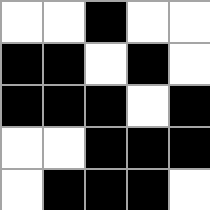[["white", "white", "black", "white", "white"], ["black", "black", "white", "black", "white"], ["black", "black", "black", "white", "black"], ["white", "white", "black", "black", "black"], ["white", "black", "black", "black", "white"]]